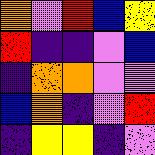[["orange", "violet", "red", "blue", "yellow"], ["red", "indigo", "indigo", "violet", "blue"], ["indigo", "orange", "orange", "violet", "violet"], ["blue", "orange", "indigo", "violet", "red"], ["indigo", "yellow", "yellow", "indigo", "violet"]]